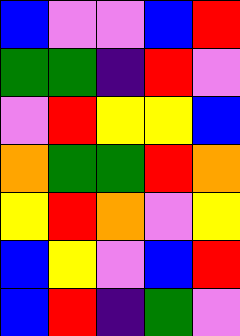[["blue", "violet", "violet", "blue", "red"], ["green", "green", "indigo", "red", "violet"], ["violet", "red", "yellow", "yellow", "blue"], ["orange", "green", "green", "red", "orange"], ["yellow", "red", "orange", "violet", "yellow"], ["blue", "yellow", "violet", "blue", "red"], ["blue", "red", "indigo", "green", "violet"]]